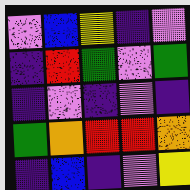[["violet", "blue", "yellow", "indigo", "violet"], ["indigo", "red", "green", "violet", "green"], ["indigo", "violet", "indigo", "violet", "indigo"], ["green", "orange", "red", "red", "orange"], ["indigo", "blue", "indigo", "violet", "yellow"]]